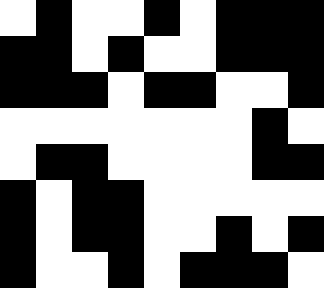[["white", "black", "white", "white", "black", "white", "black", "black", "black"], ["black", "black", "white", "black", "white", "white", "black", "black", "black"], ["black", "black", "black", "white", "black", "black", "white", "white", "black"], ["white", "white", "white", "white", "white", "white", "white", "black", "white"], ["white", "black", "black", "white", "white", "white", "white", "black", "black"], ["black", "white", "black", "black", "white", "white", "white", "white", "white"], ["black", "white", "black", "black", "white", "white", "black", "white", "black"], ["black", "white", "white", "black", "white", "black", "black", "black", "white"]]